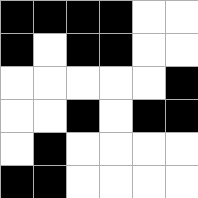[["black", "black", "black", "black", "white", "white"], ["black", "white", "black", "black", "white", "white"], ["white", "white", "white", "white", "white", "black"], ["white", "white", "black", "white", "black", "black"], ["white", "black", "white", "white", "white", "white"], ["black", "black", "white", "white", "white", "white"]]